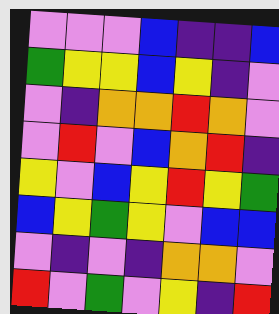[["violet", "violet", "violet", "blue", "indigo", "indigo", "blue"], ["green", "yellow", "yellow", "blue", "yellow", "indigo", "violet"], ["violet", "indigo", "orange", "orange", "red", "orange", "violet"], ["violet", "red", "violet", "blue", "orange", "red", "indigo"], ["yellow", "violet", "blue", "yellow", "red", "yellow", "green"], ["blue", "yellow", "green", "yellow", "violet", "blue", "blue"], ["violet", "indigo", "violet", "indigo", "orange", "orange", "violet"], ["red", "violet", "green", "violet", "yellow", "indigo", "red"]]